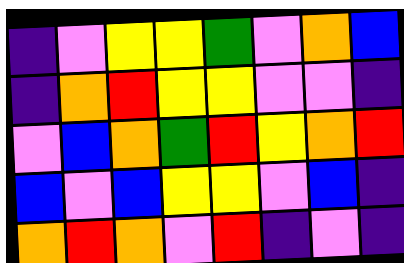[["indigo", "violet", "yellow", "yellow", "green", "violet", "orange", "blue"], ["indigo", "orange", "red", "yellow", "yellow", "violet", "violet", "indigo"], ["violet", "blue", "orange", "green", "red", "yellow", "orange", "red"], ["blue", "violet", "blue", "yellow", "yellow", "violet", "blue", "indigo"], ["orange", "red", "orange", "violet", "red", "indigo", "violet", "indigo"]]